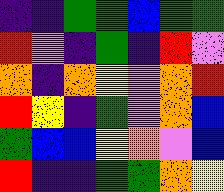[["indigo", "indigo", "green", "green", "blue", "green", "green"], ["red", "violet", "indigo", "green", "indigo", "red", "violet"], ["orange", "indigo", "orange", "yellow", "violet", "orange", "red"], ["red", "yellow", "indigo", "green", "violet", "orange", "blue"], ["green", "blue", "blue", "yellow", "orange", "violet", "blue"], ["red", "indigo", "indigo", "green", "green", "orange", "yellow"]]